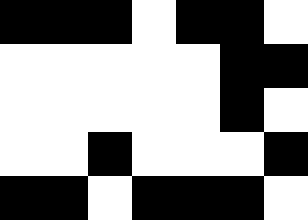[["black", "black", "black", "white", "black", "black", "white"], ["white", "white", "white", "white", "white", "black", "black"], ["white", "white", "white", "white", "white", "black", "white"], ["white", "white", "black", "white", "white", "white", "black"], ["black", "black", "white", "black", "black", "black", "white"]]